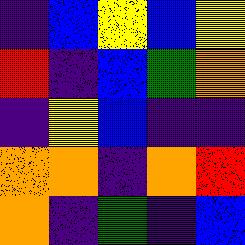[["indigo", "blue", "yellow", "blue", "yellow"], ["red", "indigo", "blue", "green", "orange"], ["indigo", "yellow", "blue", "indigo", "indigo"], ["orange", "orange", "indigo", "orange", "red"], ["orange", "indigo", "green", "indigo", "blue"]]